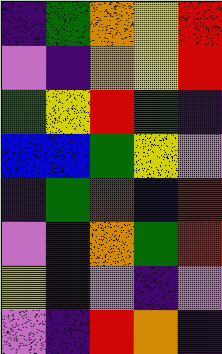[["indigo", "green", "orange", "yellow", "red"], ["violet", "indigo", "orange", "yellow", "red"], ["green", "yellow", "red", "green", "indigo"], ["blue", "blue", "green", "yellow", "violet"], ["indigo", "green", "red", "blue", "red"], ["violet", "indigo", "orange", "green", "red"], ["yellow", "indigo", "violet", "indigo", "violet"], ["violet", "indigo", "red", "orange", "indigo"]]